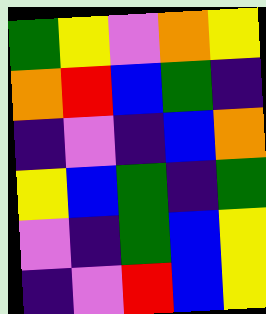[["green", "yellow", "violet", "orange", "yellow"], ["orange", "red", "blue", "green", "indigo"], ["indigo", "violet", "indigo", "blue", "orange"], ["yellow", "blue", "green", "indigo", "green"], ["violet", "indigo", "green", "blue", "yellow"], ["indigo", "violet", "red", "blue", "yellow"]]